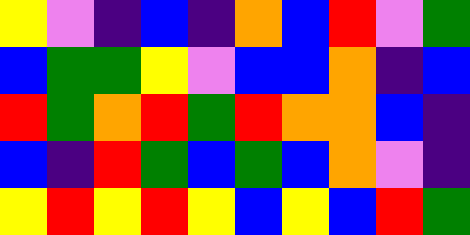[["yellow", "violet", "indigo", "blue", "indigo", "orange", "blue", "red", "violet", "green"], ["blue", "green", "green", "yellow", "violet", "blue", "blue", "orange", "indigo", "blue"], ["red", "green", "orange", "red", "green", "red", "orange", "orange", "blue", "indigo"], ["blue", "indigo", "red", "green", "blue", "green", "blue", "orange", "violet", "indigo"], ["yellow", "red", "yellow", "red", "yellow", "blue", "yellow", "blue", "red", "green"]]